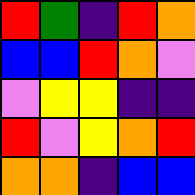[["red", "green", "indigo", "red", "orange"], ["blue", "blue", "red", "orange", "violet"], ["violet", "yellow", "yellow", "indigo", "indigo"], ["red", "violet", "yellow", "orange", "red"], ["orange", "orange", "indigo", "blue", "blue"]]